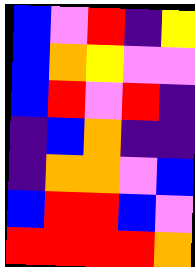[["blue", "violet", "red", "indigo", "yellow"], ["blue", "orange", "yellow", "violet", "violet"], ["blue", "red", "violet", "red", "indigo"], ["indigo", "blue", "orange", "indigo", "indigo"], ["indigo", "orange", "orange", "violet", "blue"], ["blue", "red", "red", "blue", "violet"], ["red", "red", "red", "red", "orange"]]